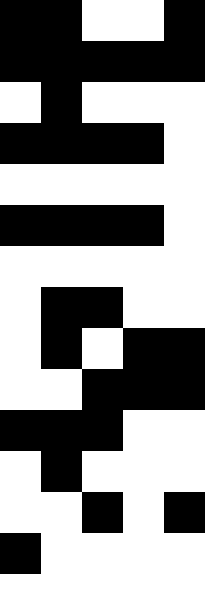[["black", "black", "white", "white", "black"], ["black", "black", "black", "black", "black"], ["white", "black", "white", "white", "white"], ["black", "black", "black", "black", "white"], ["white", "white", "white", "white", "white"], ["black", "black", "black", "black", "white"], ["white", "white", "white", "white", "white"], ["white", "black", "black", "white", "white"], ["white", "black", "white", "black", "black"], ["white", "white", "black", "black", "black"], ["black", "black", "black", "white", "white"], ["white", "black", "white", "white", "white"], ["white", "white", "black", "white", "black"], ["black", "white", "white", "white", "white"], ["white", "white", "white", "white", "white"]]